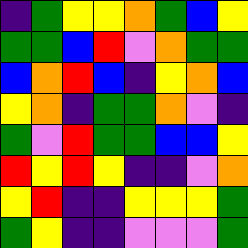[["indigo", "green", "yellow", "yellow", "orange", "green", "blue", "yellow"], ["green", "green", "blue", "red", "violet", "orange", "green", "green"], ["blue", "orange", "red", "blue", "indigo", "yellow", "orange", "blue"], ["yellow", "orange", "indigo", "green", "green", "orange", "violet", "indigo"], ["green", "violet", "red", "green", "green", "blue", "blue", "yellow"], ["red", "yellow", "red", "yellow", "indigo", "indigo", "violet", "orange"], ["yellow", "red", "indigo", "indigo", "yellow", "yellow", "yellow", "green"], ["green", "yellow", "indigo", "indigo", "violet", "violet", "violet", "green"]]